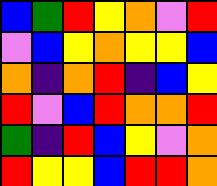[["blue", "green", "red", "yellow", "orange", "violet", "red"], ["violet", "blue", "yellow", "orange", "yellow", "yellow", "blue"], ["orange", "indigo", "orange", "red", "indigo", "blue", "yellow"], ["red", "violet", "blue", "red", "orange", "orange", "red"], ["green", "indigo", "red", "blue", "yellow", "violet", "orange"], ["red", "yellow", "yellow", "blue", "red", "red", "orange"]]